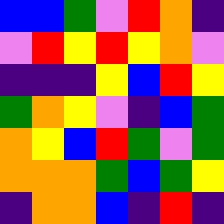[["blue", "blue", "green", "violet", "red", "orange", "indigo"], ["violet", "red", "yellow", "red", "yellow", "orange", "violet"], ["indigo", "indigo", "indigo", "yellow", "blue", "red", "yellow"], ["green", "orange", "yellow", "violet", "indigo", "blue", "green"], ["orange", "yellow", "blue", "red", "green", "violet", "green"], ["orange", "orange", "orange", "green", "blue", "green", "yellow"], ["indigo", "orange", "orange", "blue", "indigo", "red", "indigo"]]